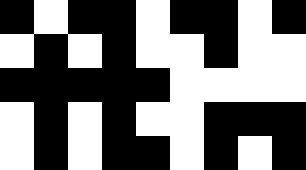[["black", "white", "black", "black", "white", "black", "black", "white", "black"], ["white", "black", "white", "black", "white", "white", "black", "white", "white"], ["black", "black", "black", "black", "black", "white", "white", "white", "white"], ["white", "black", "white", "black", "white", "white", "black", "black", "black"], ["white", "black", "white", "black", "black", "white", "black", "white", "black"]]